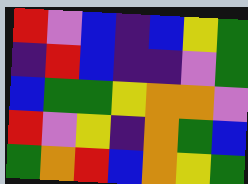[["red", "violet", "blue", "indigo", "blue", "yellow", "green"], ["indigo", "red", "blue", "indigo", "indigo", "violet", "green"], ["blue", "green", "green", "yellow", "orange", "orange", "violet"], ["red", "violet", "yellow", "indigo", "orange", "green", "blue"], ["green", "orange", "red", "blue", "orange", "yellow", "green"]]